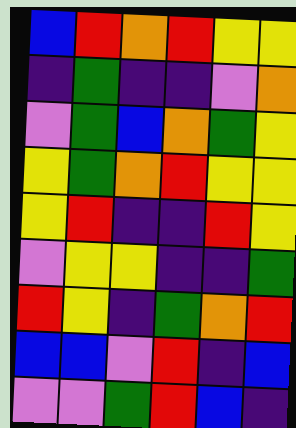[["blue", "red", "orange", "red", "yellow", "yellow"], ["indigo", "green", "indigo", "indigo", "violet", "orange"], ["violet", "green", "blue", "orange", "green", "yellow"], ["yellow", "green", "orange", "red", "yellow", "yellow"], ["yellow", "red", "indigo", "indigo", "red", "yellow"], ["violet", "yellow", "yellow", "indigo", "indigo", "green"], ["red", "yellow", "indigo", "green", "orange", "red"], ["blue", "blue", "violet", "red", "indigo", "blue"], ["violet", "violet", "green", "red", "blue", "indigo"]]